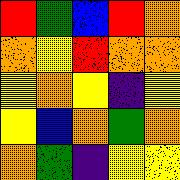[["red", "green", "blue", "red", "orange"], ["orange", "yellow", "red", "orange", "orange"], ["yellow", "orange", "yellow", "indigo", "yellow"], ["yellow", "blue", "orange", "green", "orange"], ["orange", "green", "indigo", "yellow", "yellow"]]